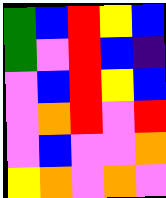[["green", "blue", "red", "yellow", "blue"], ["green", "violet", "red", "blue", "indigo"], ["violet", "blue", "red", "yellow", "blue"], ["violet", "orange", "red", "violet", "red"], ["violet", "blue", "violet", "violet", "orange"], ["yellow", "orange", "violet", "orange", "violet"]]